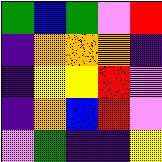[["green", "blue", "green", "violet", "red"], ["indigo", "orange", "orange", "orange", "indigo"], ["indigo", "yellow", "yellow", "red", "violet"], ["indigo", "orange", "blue", "red", "violet"], ["violet", "green", "indigo", "indigo", "yellow"]]